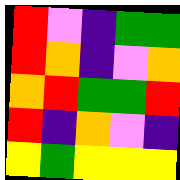[["red", "violet", "indigo", "green", "green"], ["red", "orange", "indigo", "violet", "orange"], ["orange", "red", "green", "green", "red"], ["red", "indigo", "orange", "violet", "indigo"], ["yellow", "green", "yellow", "yellow", "yellow"]]